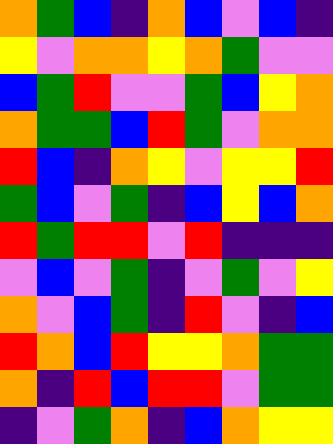[["orange", "green", "blue", "indigo", "orange", "blue", "violet", "blue", "indigo"], ["yellow", "violet", "orange", "orange", "yellow", "orange", "green", "violet", "violet"], ["blue", "green", "red", "violet", "violet", "green", "blue", "yellow", "orange"], ["orange", "green", "green", "blue", "red", "green", "violet", "orange", "orange"], ["red", "blue", "indigo", "orange", "yellow", "violet", "yellow", "yellow", "red"], ["green", "blue", "violet", "green", "indigo", "blue", "yellow", "blue", "orange"], ["red", "green", "red", "red", "violet", "red", "indigo", "indigo", "indigo"], ["violet", "blue", "violet", "green", "indigo", "violet", "green", "violet", "yellow"], ["orange", "violet", "blue", "green", "indigo", "red", "violet", "indigo", "blue"], ["red", "orange", "blue", "red", "yellow", "yellow", "orange", "green", "green"], ["orange", "indigo", "red", "blue", "red", "red", "violet", "green", "green"], ["indigo", "violet", "green", "orange", "indigo", "blue", "orange", "yellow", "yellow"]]